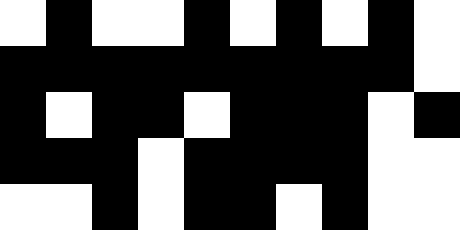[["white", "black", "white", "white", "black", "white", "black", "white", "black", "white"], ["black", "black", "black", "black", "black", "black", "black", "black", "black", "white"], ["black", "white", "black", "black", "white", "black", "black", "black", "white", "black"], ["black", "black", "black", "white", "black", "black", "black", "black", "white", "white"], ["white", "white", "black", "white", "black", "black", "white", "black", "white", "white"]]